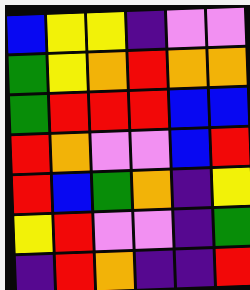[["blue", "yellow", "yellow", "indigo", "violet", "violet"], ["green", "yellow", "orange", "red", "orange", "orange"], ["green", "red", "red", "red", "blue", "blue"], ["red", "orange", "violet", "violet", "blue", "red"], ["red", "blue", "green", "orange", "indigo", "yellow"], ["yellow", "red", "violet", "violet", "indigo", "green"], ["indigo", "red", "orange", "indigo", "indigo", "red"]]